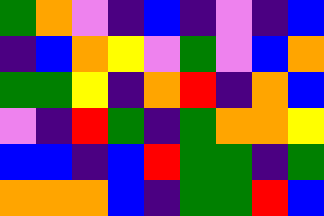[["green", "orange", "violet", "indigo", "blue", "indigo", "violet", "indigo", "blue"], ["indigo", "blue", "orange", "yellow", "violet", "green", "violet", "blue", "orange"], ["green", "green", "yellow", "indigo", "orange", "red", "indigo", "orange", "blue"], ["violet", "indigo", "red", "green", "indigo", "green", "orange", "orange", "yellow"], ["blue", "blue", "indigo", "blue", "red", "green", "green", "indigo", "green"], ["orange", "orange", "orange", "blue", "indigo", "green", "green", "red", "blue"]]